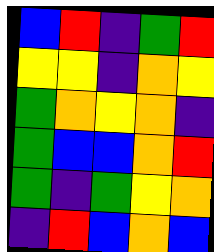[["blue", "red", "indigo", "green", "red"], ["yellow", "yellow", "indigo", "orange", "yellow"], ["green", "orange", "yellow", "orange", "indigo"], ["green", "blue", "blue", "orange", "red"], ["green", "indigo", "green", "yellow", "orange"], ["indigo", "red", "blue", "orange", "blue"]]